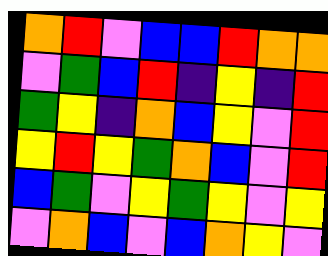[["orange", "red", "violet", "blue", "blue", "red", "orange", "orange"], ["violet", "green", "blue", "red", "indigo", "yellow", "indigo", "red"], ["green", "yellow", "indigo", "orange", "blue", "yellow", "violet", "red"], ["yellow", "red", "yellow", "green", "orange", "blue", "violet", "red"], ["blue", "green", "violet", "yellow", "green", "yellow", "violet", "yellow"], ["violet", "orange", "blue", "violet", "blue", "orange", "yellow", "violet"]]